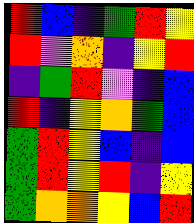[["red", "blue", "indigo", "green", "red", "yellow"], ["red", "violet", "orange", "indigo", "yellow", "red"], ["indigo", "green", "red", "violet", "indigo", "blue"], ["red", "indigo", "yellow", "orange", "green", "blue"], ["green", "red", "yellow", "blue", "indigo", "blue"], ["green", "red", "yellow", "red", "indigo", "yellow"], ["green", "orange", "orange", "yellow", "blue", "red"]]